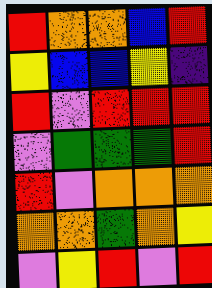[["red", "orange", "orange", "blue", "red"], ["yellow", "blue", "blue", "yellow", "indigo"], ["red", "violet", "red", "red", "red"], ["violet", "green", "green", "green", "red"], ["red", "violet", "orange", "orange", "orange"], ["orange", "orange", "green", "orange", "yellow"], ["violet", "yellow", "red", "violet", "red"]]